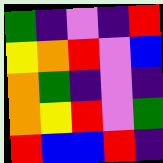[["green", "indigo", "violet", "indigo", "red"], ["yellow", "orange", "red", "violet", "blue"], ["orange", "green", "indigo", "violet", "indigo"], ["orange", "yellow", "red", "violet", "green"], ["red", "blue", "blue", "red", "indigo"]]